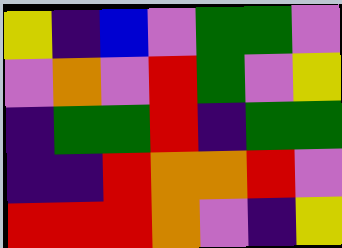[["yellow", "indigo", "blue", "violet", "green", "green", "violet"], ["violet", "orange", "violet", "red", "green", "violet", "yellow"], ["indigo", "green", "green", "red", "indigo", "green", "green"], ["indigo", "indigo", "red", "orange", "orange", "red", "violet"], ["red", "red", "red", "orange", "violet", "indigo", "yellow"]]